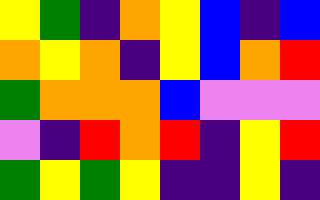[["yellow", "green", "indigo", "orange", "yellow", "blue", "indigo", "blue"], ["orange", "yellow", "orange", "indigo", "yellow", "blue", "orange", "red"], ["green", "orange", "orange", "orange", "blue", "violet", "violet", "violet"], ["violet", "indigo", "red", "orange", "red", "indigo", "yellow", "red"], ["green", "yellow", "green", "yellow", "indigo", "indigo", "yellow", "indigo"]]